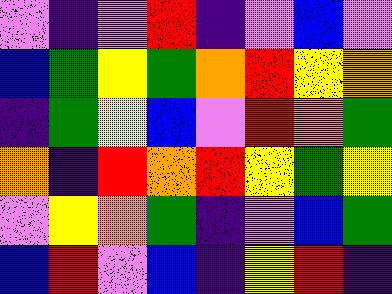[["violet", "indigo", "violet", "red", "indigo", "violet", "blue", "violet"], ["blue", "green", "yellow", "green", "orange", "red", "yellow", "orange"], ["indigo", "green", "yellow", "blue", "violet", "red", "orange", "green"], ["orange", "indigo", "red", "orange", "red", "yellow", "green", "yellow"], ["violet", "yellow", "orange", "green", "indigo", "violet", "blue", "green"], ["blue", "red", "violet", "blue", "indigo", "yellow", "red", "indigo"]]